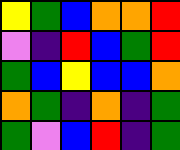[["yellow", "green", "blue", "orange", "orange", "red"], ["violet", "indigo", "red", "blue", "green", "red"], ["green", "blue", "yellow", "blue", "blue", "orange"], ["orange", "green", "indigo", "orange", "indigo", "green"], ["green", "violet", "blue", "red", "indigo", "green"]]